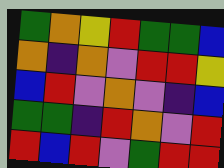[["green", "orange", "yellow", "red", "green", "green", "blue"], ["orange", "indigo", "orange", "violet", "red", "red", "yellow"], ["blue", "red", "violet", "orange", "violet", "indigo", "blue"], ["green", "green", "indigo", "red", "orange", "violet", "red"], ["red", "blue", "red", "violet", "green", "red", "red"]]